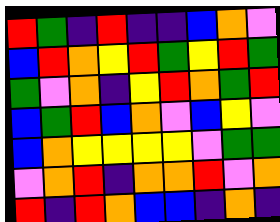[["red", "green", "indigo", "red", "indigo", "indigo", "blue", "orange", "violet"], ["blue", "red", "orange", "yellow", "red", "green", "yellow", "red", "green"], ["green", "violet", "orange", "indigo", "yellow", "red", "orange", "green", "red"], ["blue", "green", "red", "blue", "orange", "violet", "blue", "yellow", "violet"], ["blue", "orange", "yellow", "yellow", "yellow", "yellow", "violet", "green", "green"], ["violet", "orange", "red", "indigo", "orange", "orange", "red", "violet", "orange"], ["red", "indigo", "red", "orange", "blue", "blue", "indigo", "orange", "indigo"]]